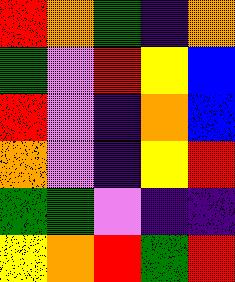[["red", "orange", "green", "indigo", "orange"], ["green", "violet", "red", "yellow", "blue"], ["red", "violet", "indigo", "orange", "blue"], ["orange", "violet", "indigo", "yellow", "red"], ["green", "green", "violet", "indigo", "indigo"], ["yellow", "orange", "red", "green", "red"]]